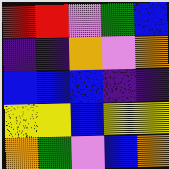[["red", "red", "violet", "green", "blue"], ["indigo", "indigo", "orange", "violet", "orange"], ["blue", "blue", "blue", "indigo", "indigo"], ["yellow", "yellow", "blue", "yellow", "yellow"], ["orange", "green", "violet", "blue", "orange"]]